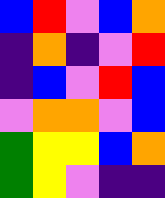[["blue", "red", "violet", "blue", "orange"], ["indigo", "orange", "indigo", "violet", "red"], ["indigo", "blue", "violet", "red", "blue"], ["violet", "orange", "orange", "violet", "blue"], ["green", "yellow", "yellow", "blue", "orange"], ["green", "yellow", "violet", "indigo", "indigo"]]